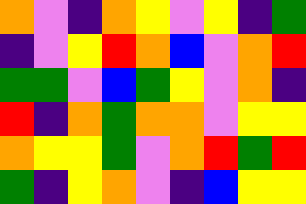[["orange", "violet", "indigo", "orange", "yellow", "violet", "yellow", "indigo", "green"], ["indigo", "violet", "yellow", "red", "orange", "blue", "violet", "orange", "red"], ["green", "green", "violet", "blue", "green", "yellow", "violet", "orange", "indigo"], ["red", "indigo", "orange", "green", "orange", "orange", "violet", "yellow", "yellow"], ["orange", "yellow", "yellow", "green", "violet", "orange", "red", "green", "red"], ["green", "indigo", "yellow", "orange", "violet", "indigo", "blue", "yellow", "yellow"]]